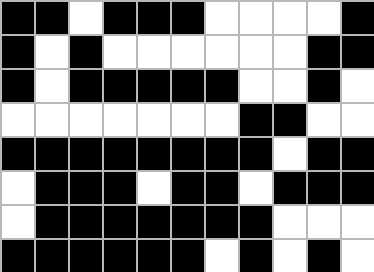[["black", "black", "white", "black", "black", "black", "white", "white", "white", "white", "black"], ["black", "white", "black", "white", "white", "white", "white", "white", "white", "black", "black"], ["black", "white", "black", "black", "black", "black", "black", "white", "white", "black", "white"], ["white", "white", "white", "white", "white", "white", "white", "black", "black", "white", "white"], ["black", "black", "black", "black", "black", "black", "black", "black", "white", "black", "black"], ["white", "black", "black", "black", "white", "black", "black", "white", "black", "black", "black"], ["white", "black", "black", "black", "black", "black", "black", "black", "white", "white", "white"], ["black", "black", "black", "black", "black", "black", "white", "black", "white", "black", "white"]]